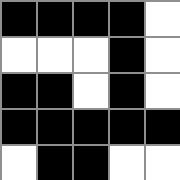[["black", "black", "black", "black", "white"], ["white", "white", "white", "black", "white"], ["black", "black", "white", "black", "white"], ["black", "black", "black", "black", "black"], ["white", "black", "black", "white", "white"]]